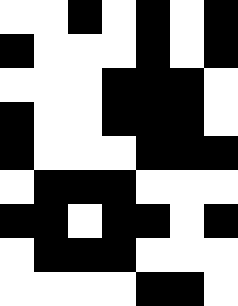[["white", "white", "black", "white", "black", "white", "black"], ["black", "white", "white", "white", "black", "white", "black"], ["white", "white", "white", "black", "black", "black", "white"], ["black", "white", "white", "black", "black", "black", "white"], ["black", "white", "white", "white", "black", "black", "black"], ["white", "black", "black", "black", "white", "white", "white"], ["black", "black", "white", "black", "black", "white", "black"], ["white", "black", "black", "black", "white", "white", "white"], ["white", "white", "white", "white", "black", "black", "white"]]